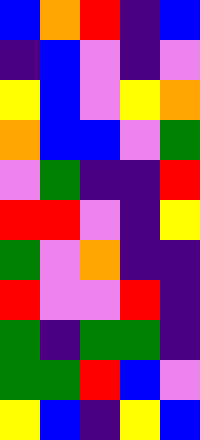[["blue", "orange", "red", "indigo", "blue"], ["indigo", "blue", "violet", "indigo", "violet"], ["yellow", "blue", "violet", "yellow", "orange"], ["orange", "blue", "blue", "violet", "green"], ["violet", "green", "indigo", "indigo", "red"], ["red", "red", "violet", "indigo", "yellow"], ["green", "violet", "orange", "indigo", "indigo"], ["red", "violet", "violet", "red", "indigo"], ["green", "indigo", "green", "green", "indigo"], ["green", "green", "red", "blue", "violet"], ["yellow", "blue", "indigo", "yellow", "blue"]]